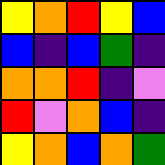[["yellow", "orange", "red", "yellow", "blue"], ["blue", "indigo", "blue", "green", "indigo"], ["orange", "orange", "red", "indigo", "violet"], ["red", "violet", "orange", "blue", "indigo"], ["yellow", "orange", "blue", "orange", "green"]]